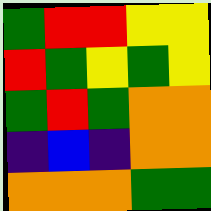[["green", "red", "red", "yellow", "yellow"], ["red", "green", "yellow", "green", "yellow"], ["green", "red", "green", "orange", "orange"], ["indigo", "blue", "indigo", "orange", "orange"], ["orange", "orange", "orange", "green", "green"]]